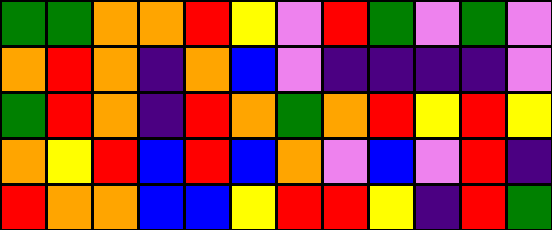[["green", "green", "orange", "orange", "red", "yellow", "violet", "red", "green", "violet", "green", "violet"], ["orange", "red", "orange", "indigo", "orange", "blue", "violet", "indigo", "indigo", "indigo", "indigo", "violet"], ["green", "red", "orange", "indigo", "red", "orange", "green", "orange", "red", "yellow", "red", "yellow"], ["orange", "yellow", "red", "blue", "red", "blue", "orange", "violet", "blue", "violet", "red", "indigo"], ["red", "orange", "orange", "blue", "blue", "yellow", "red", "red", "yellow", "indigo", "red", "green"]]